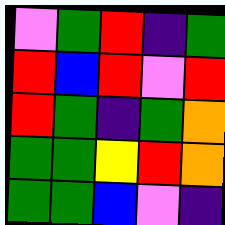[["violet", "green", "red", "indigo", "green"], ["red", "blue", "red", "violet", "red"], ["red", "green", "indigo", "green", "orange"], ["green", "green", "yellow", "red", "orange"], ["green", "green", "blue", "violet", "indigo"]]